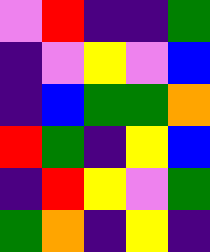[["violet", "red", "indigo", "indigo", "green"], ["indigo", "violet", "yellow", "violet", "blue"], ["indigo", "blue", "green", "green", "orange"], ["red", "green", "indigo", "yellow", "blue"], ["indigo", "red", "yellow", "violet", "green"], ["green", "orange", "indigo", "yellow", "indigo"]]